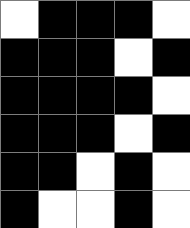[["white", "black", "black", "black", "white"], ["black", "black", "black", "white", "black"], ["black", "black", "black", "black", "white"], ["black", "black", "black", "white", "black"], ["black", "black", "white", "black", "white"], ["black", "white", "white", "black", "white"]]